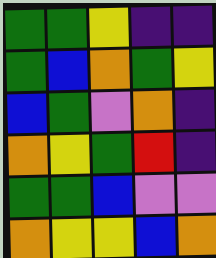[["green", "green", "yellow", "indigo", "indigo"], ["green", "blue", "orange", "green", "yellow"], ["blue", "green", "violet", "orange", "indigo"], ["orange", "yellow", "green", "red", "indigo"], ["green", "green", "blue", "violet", "violet"], ["orange", "yellow", "yellow", "blue", "orange"]]